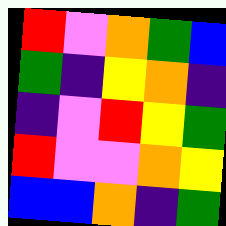[["red", "violet", "orange", "green", "blue"], ["green", "indigo", "yellow", "orange", "indigo"], ["indigo", "violet", "red", "yellow", "green"], ["red", "violet", "violet", "orange", "yellow"], ["blue", "blue", "orange", "indigo", "green"]]